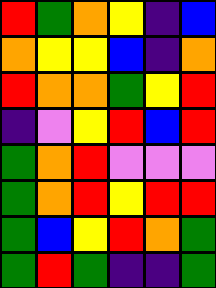[["red", "green", "orange", "yellow", "indigo", "blue"], ["orange", "yellow", "yellow", "blue", "indigo", "orange"], ["red", "orange", "orange", "green", "yellow", "red"], ["indigo", "violet", "yellow", "red", "blue", "red"], ["green", "orange", "red", "violet", "violet", "violet"], ["green", "orange", "red", "yellow", "red", "red"], ["green", "blue", "yellow", "red", "orange", "green"], ["green", "red", "green", "indigo", "indigo", "green"]]